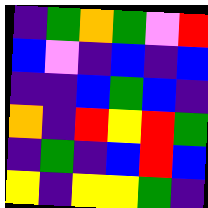[["indigo", "green", "orange", "green", "violet", "red"], ["blue", "violet", "indigo", "blue", "indigo", "blue"], ["indigo", "indigo", "blue", "green", "blue", "indigo"], ["orange", "indigo", "red", "yellow", "red", "green"], ["indigo", "green", "indigo", "blue", "red", "blue"], ["yellow", "indigo", "yellow", "yellow", "green", "indigo"]]